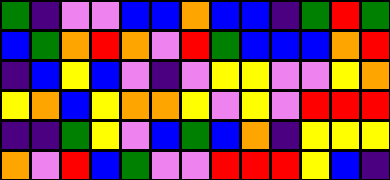[["green", "indigo", "violet", "violet", "blue", "blue", "orange", "blue", "blue", "indigo", "green", "red", "green"], ["blue", "green", "orange", "red", "orange", "violet", "red", "green", "blue", "blue", "blue", "orange", "red"], ["indigo", "blue", "yellow", "blue", "violet", "indigo", "violet", "yellow", "yellow", "violet", "violet", "yellow", "orange"], ["yellow", "orange", "blue", "yellow", "orange", "orange", "yellow", "violet", "yellow", "violet", "red", "red", "red"], ["indigo", "indigo", "green", "yellow", "violet", "blue", "green", "blue", "orange", "indigo", "yellow", "yellow", "yellow"], ["orange", "violet", "red", "blue", "green", "violet", "violet", "red", "red", "red", "yellow", "blue", "indigo"]]